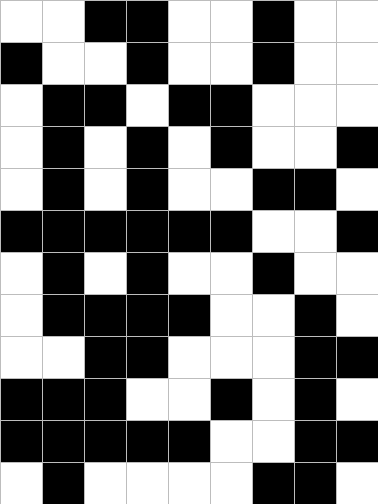[["white", "white", "black", "black", "white", "white", "black", "white", "white"], ["black", "white", "white", "black", "white", "white", "black", "white", "white"], ["white", "black", "black", "white", "black", "black", "white", "white", "white"], ["white", "black", "white", "black", "white", "black", "white", "white", "black"], ["white", "black", "white", "black", "white", "white", "black", "black", "white"], ["black", "black", "black", "black", "black", "black", "white", "white", "black"], ["white", "black", "white", "black", "white", "white", "black", "white", "white"], ["white", "black", "black", "black", "black", "white", "white", "black", "white"], ["white", "white", "black", "black", "white", "white", "white", "black", "black"], ["black", "black", "black", "white", "white", "black", "white", "black", "white"], ["black", "black", "black", "black", "black", "white", "white", "black", "black"], ["white", "black", "white", "white", "white", "white", "black", "black", "white"]]